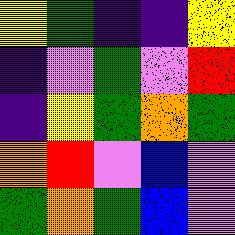[["yellow", "green", "indigo", "indigo", "yellow"], ["indigo", "violet", "green", "violet", "red"], ["indigo", "yellow", "green", "orange", "green"], ["orange", "red", "violet", "blue", "violet"], ["green", "orange", "green", "blue", "violet"]]